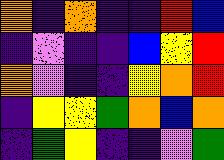[["orange", "indigo", "orange", "indigo", "indigo", "red", "blue"], ["indigo", "violet", "indigo", "indigo", "blue", "yellow", "red"], ["orange", "violet", "indigo", "indigo", "yellow", "orange", "red"], ["indigo", "yellow", "yellow", "green", "orange", "blue", "orange"], ["indigo", "green", "yellow", "indigo", "indigo", "violet", "green"]]